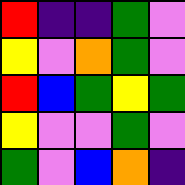[["red", "indigo", "indigo", "green", "violet"], ["yellow", "violet", "orange", "green", "violet"], ["red", "blue", "green", "yellow", "green"], ["yellow", "violet", "violet", "green", "violet"], ["green", "violet", "blue", "orange", "indigo"]]